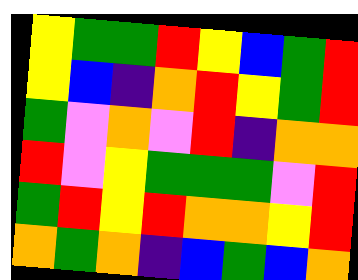[["yellow", "green", "green", "red", "yellow", "blue", "green", "red"], ["yellow", "blue", "indigo", "orange", "red", "yellow", "green", "red"], ["green", "violet", "orange", "violet", "red", "indigo", "orange", "orange"], ["red", "violet", "yellow", "green", "green", "green", "violet", "red"], ["green", "red", "yellow", "red", "orange", "orange", "yellow", "red"], ["orange", "green", "orange", "indigo", "blue", "green", "blue", "orange"]]